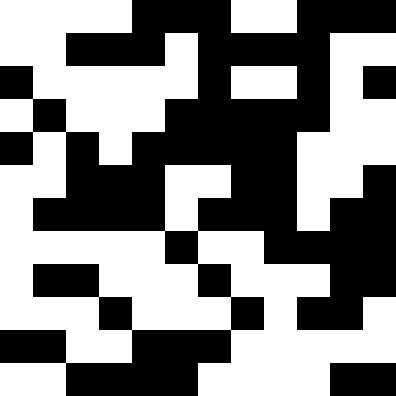[["white", "white", "white", "white", "black", "black", "black", "white", "white", "black", "black", "black"], ["white", "white", "black", "black", "black", "white", "black", "black", "black", "black", "white", "white"], ["black", "white", "white", "white", "white", "white", "black", "white", "white", "black", "white", "black"], ["white", "black", "white", "white", "white", "black", "black", "black", "black", "black", "white", "white"], ["black", "white", "black", "white", "black", "black", "black", "black", "black", "white", "white", "white"], ["white", "white", "black", "black", "black", "white", "white", "black", "black", "white", "white", "black"], ["white", "black", "black", "black", "black", "white", "black", "black", "black", "white", "black", "black"], ["white", "white", "white", "white", "white", "black", "white", "white", "black", "black", "black", "black"], ["white", "black", "black", "white", "white", "white", "black", "white", "white", "white", "black", "black"], ["white", "white", "white", "black", "white", "white", "white", "black", "white", "black", "black", "white"], ["black", "black", "white", "white", "black", "black", "black", "white", "white", "white", "white", "white"], ["white", "white", "black", "black", "black", "black", "white", "white", "white", "white", "black", "black"]]